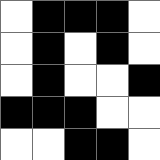[["white", "black", "black", "black", "white"], ["white", "black", "white", "black", "white"], ["white", "black", "white", "white", "black"], ["black", "black", "black", "white", "white"], ["white", "white", "black", "black", "white"]]